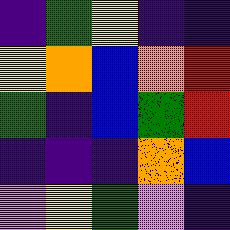[["indigo", "green", "yellow", "indigo", "indigo"], ["yellow", "orange", "blue", "orange", "red"], ["green", "indigo", "blue", "green", "red"], ["indigo", "indigo", "indigo", "orange", "blue"], ["violet", "yellow", "green", "violet", "indigo"]]